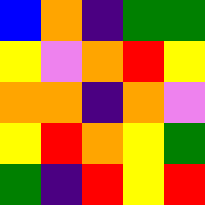[["blue", "orange", "indigo", "green", "green"], ["yellow", "violet", "orange", "red", "yellow"], ["orange", "orange", "indigo", "orange", "violet"], ["yellow", "red", "orange", "yellow", "green"], ["green", "indigo", "red", "yellow", "red"]]